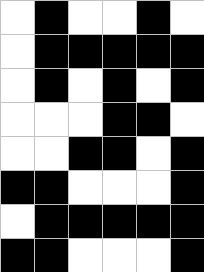[["white", "black", "white", "white", "black", "white"], ["white", "black", "black", "black", "black", "black"], ["white", "black", "white", "black", "white", "black"], ["white", "white", "white", "black", "black", "white"], ["white", "white", "black", "black", "white", "black"], ["black", "black", "white", "white", "white", "black"], ["white", "black", "black", "black", "black", "black"], ["black", "black", "white", "white", "white", "black"]]